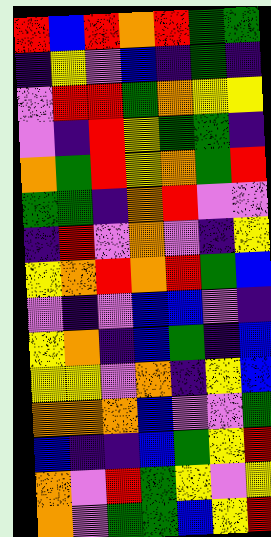[["red", "blue", "red", "orange", "red", "green", "green"], ["indigo", "yellow", "violet", "blue", "indigo", "green", "indigo"], ["violet", "red", "red", "green", "orange", "yellow", "yellow"], ["violet", "indigo", "red", "yellow", "green", "green", "indigo"], ["orange", "green", "red", "yellow", "orange", "green", "red"], ["green", "green", "indigo", "orange", "red", "violet", "violet"], ["indigo", "red", "violet", "orange", "violet", "indigo", "yellow"], ["yellow", "orange", "red", "orange", "red", "green", "blue"], ["violet", "indigo", "violet", "blue", "blue", "violet", "indigo"], ["yellow", "orange", "indigo", "blue", "green", "indigo", "blue"], ["yellow", "yellow", "violet", "orange", "indigo", "yellow", "blue"], ["orange", "orange", "orange", "blue", "violet", "violet", "green"], ["blue", "indigo", "indigo", "blue", "green", "yellow", "red"], ["orange", "violet", "red", "green", "yellow", "violet", "yellow"], ["orange", "violet", "green", "green", "blue", "yellow", "red"]]